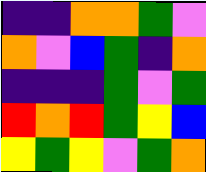[["indigo", "indigo", "orange", "orange", "green", "violet"], ["orange", "violet", "blue", "green", "indigo", "orange"], ["indigo", "indigo", "indigo", "green", "violet", "green"], ["red", "orange", "red", "green", "yellow", "blue"], ["yellow", "green", "yellow", "violet", "green", "orange"]]